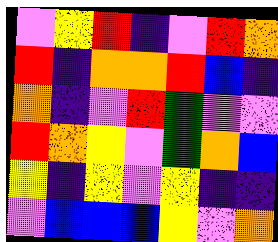[["violet", "yellow", "red", "indigo", "violet", "red", "orange"], ["red", "indigo", "orange", "orange", "red", "blue", "indigo"], ["orange", "indigo", "violet", "red", "green", "violet", "violet"], ["red", "orange", "yellow", "violet", "green", "orange", "blue"], ["yellow", "indigo", "yellow", "violet", "yellow", "indigo", "indigo"], ["violet", "blue", "blue", "blue", "yellow", "violet", "orange"]]